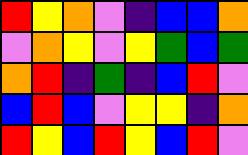[["red", "yellow", "orange", "violet", "indigo", "blue", "blue", "orange"], ["violet", "orange", "yellow", "violet", "yellow", "green", "blue", "green"], ["orange", "red", "indigo", "green", "indigo", "blue", "red", "violet"], ["blue", "red", "blue", "violet", "yellow", "yellow", "indigo", "orange"], ["red", "yellow", "blue", "red", "yellow", "blue", "red", "violet"]]